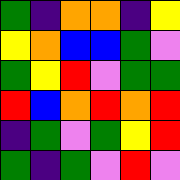[["green", "indigo", "orange", "orange", "indigo", "yellow"], ["yellow", "orange", "blue", "blue", "green", "violet"], ["green", "yellow", "red", "violet", "green", "green"], ["red", "blue", "orange", "red", "orange", "red"], ["indigo", "green", "violet", "green", "yellow", "red"], ["green", "indigo", "green", "violet", "red", "violet"]]